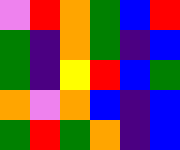[["violet", "red", "orange", "green", "blue", "red"], ["green", "indigo", "orange", "green", "indigo", "blue"], ["green", "indigo", "yellow", "red", "blue", "green"], ["orange", "violet", "orange", "blue", "indigo", "blue"], ["green", "red", "green", "orange", "indigo", "blue"]]